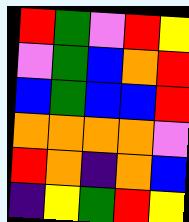[["red", "green", "violet", "red", "yellow"], ["violet", "green", "blue", "orange", "red"], ["blue", "green", "blue", "blue", "red"], ["orange", "orange", "orange", "orange", "violet"], ["red", "orange", "indigo", "orange", "blue"], ["indigo", "yellow", "green", "red", "yellow"]]